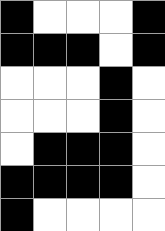[["black", "white", "white", "white", "black"], ["black", "black", "black", "white", "black"], ["white", "white", "white", "black", "white"], ["white", "white", "white", "black", "white"], ["white", "black", "black", "black", "white"], ["black", "black", "black", "black", "white"], ["black", "white", "white", "white", "white"]]